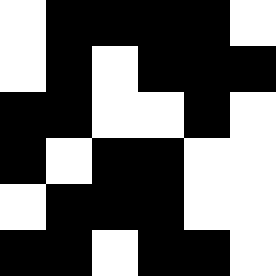[["white", "black", "black", "black", "black", "white"], ["white", "black", "white", "black", "black", "black"], ["black", "black", "white", "white", "black", "white"], ["black", "white", "black", "black", "white", "white"], ["white", "black", "black", "black", "white", "white"], ["black", "black", "white", "black", "black", "white"]]